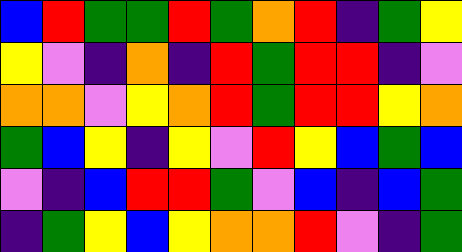[["blue", "red", "green", "green", "red", "green", "orange", "red", "indigo", "green", "yellow"], ["yellow", "violet", "indigo", "orange", "indigo", "red", "green", "red", "red", "indigo", "violet"], ["orange", "orange", "violet", "yellow", "orange", "red", "green", "red", "red", "yellow", "orange"], ["green", "blue", "yellow", "indigo", "yellow", "violet", "red", "yellow", "blue", "green", "blue"], ["violet", "indigo", "blue", "red", "red", "green", "violet", "blue", "indigo", "blue", "green"], ["indigo", "green", "yellow", "blue", "yellow", "orange", "orange", "red", "violet", "indigo", "green"]]